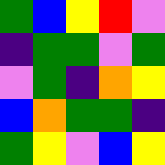[["green", "blue", "yellow", "red", "violet"], ["indigo", "green", "green", "violet", "green"], ["violet", "green", "indigo", "orange", "yellow"], ["blue", "orange", "green", "green", "indigo"], ["green", "yellow", "violet", "blue", "yellow"]]